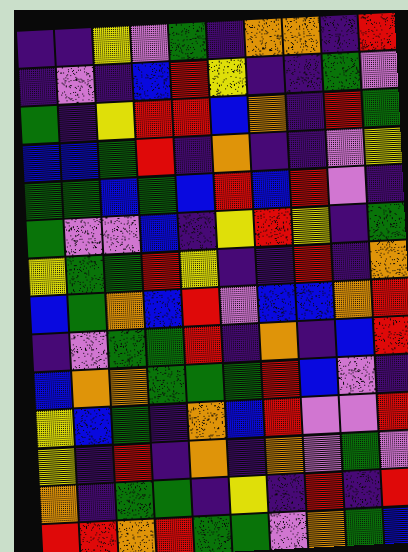[["indigo", "indigo", "yellow", "violet", "green", "indigo", "orange", "orange", "indigo", "red"], ["indigo", "violet", "indigo", "blue", "red", "yellow", "indigo", "indigo", "green", "violet"], ["green", "indigo", "yellow", "red", "red", "blue", "orange", "indigo", "red", "green"], ["blue", "blue", "green", "red", "indigo", "orange", "indigo", "indigo", "violet", "yellow"], ["green", "green", "blue", "green", "blue", "red", "blue", "red", "violet", "indigo"], ["green", "violet", "violet", "blue", "indigo", "yellow", "red", "yellow", "indigo", "green"], ["yellow", "green", "green", "red", "yellow", "indigo", "indigo", "red", "indigo", "orange"], ["blue", "green", "orange", "blue", "red", "violet", "blue", "blue", "orange", "red"], ["indigo", "violet", "green", "green", "red", "indigo", "orange", "indigo", "blue", "red"], ["blue", "orange", "orange", "green", "green", "green", "red", "blue", "violet", "indigo"], ["yellow", "blue", "green", "indigo", "orange", "blue", "red", "violet", "violet", "red"], ["yellow", "indigo", "red", "indigo", "orange", "indigo", "orange", "violet", "green", "violet"], ["orange", "indigo", "green", "green", "indigo", "yellow", "indigo", "red", "indigo", "red"], ["red", "red", "orange", "red", "green", "green", "violet", "orange", "green", "blue"]]